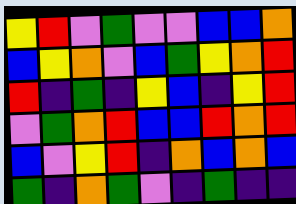[["yellow", "red", "violet", "green", "violet", "violet", "blue", "blue", "orange"], ["blue", "yellow", "orange", "violet", "blue", "green", "yellow", "orange", "red"], ["red", "indigo", "green", "indigo", "yellow", "blue", "indigo", "yellow", "red"], ["violet", "green", "orange", "red", "blue", "blue", "red", "orange", "red"], ["blue", "violet", "yellow", "red", "indigo", "orange", "blue", "orange", "blue"], ["green", "indigo", "orange", "green", "violet", "indigo", "green", "indigo", "indigo"]]